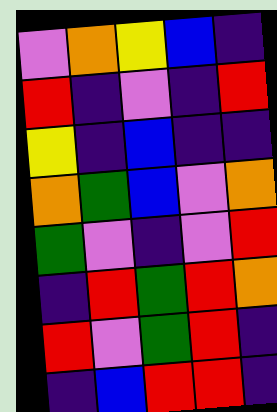[["violet", "orange", "yellow", "blue", "indigo"], ["red", "indigo", "violet", "indigo", "red"], ["yellow", "indigo", "blue", "indigo", "indigo"], ["orange", "green", "blue", "violet", "orange"], ["green", "violet", "indigo", "violet", "red"], ["indigo", "red", "green", "red", "orange"], ["red", "violet", "green", "red", "indigo"], ["indigo", "blue", "red", "red", "indigo"]]